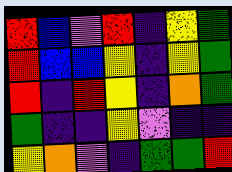[["red", "blue", "violet", "red", "indigo", "yellow", "green"], ["red", "blue", "blue", "yellow", "indigo", "yellow", "green"], ["red", "indigo", "red", "yellow", "indigo", "orange", "green"], ["green", "indigo", "indigo", "yellow", "violet", "indigo", "indigo"], ["yellow", "orange", "violet", "indigo", "green", "green", "red"]]